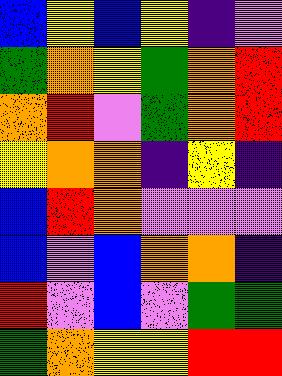[["blue", "yellow", "blue", "yellow", "indigo", "violet"], ["green", "orange", "yellow", "green", "orange", "red"], ["orange", "red", "violet", "green", "orange", "red"], ["yellow", "orange", "orange", "indigo", "yellow", "indigo"], ["blue", "red", "orange", "violet", "violet", "violet"], ["blue", "violet", "blue", "orange", "orange", "indigo"], ["red", "violet", "blue", "violet", "green", "green"], ["green", "orange", "yellow", "yellow", "red", "red"]]